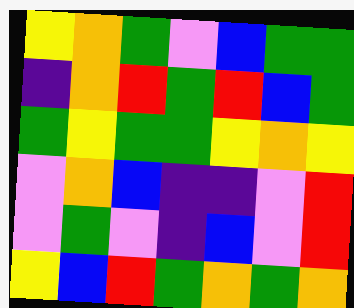[["yellow", "orange", "green", "violet", "blue", "green", "green"], ["indigo", "orange", "red", "green", "red", "blue", "green"], ["green", "yellow", "green", "green", "yellow", "orange", "yellow"], ["violet", "orange", "blue", "indigo", "indigo", "violet", "red"], ["violet", "green", "violet", "indigo", "blue", "violet", "red"], ["yellow", "blue", "red", "green", "orange", "green", "orange"]]